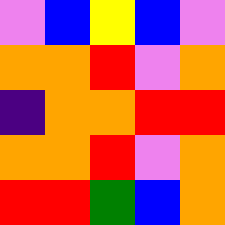[["violet", "blue", "yellow", "blue", "violet"], ["orange", "orange", "red", "violet", "orange"], ["indigo", "orange", "orange", "red", "red"], ["orange", "orange", "red", "violet", "orange"], ["red", "red", "green", "blue", "orange"]]